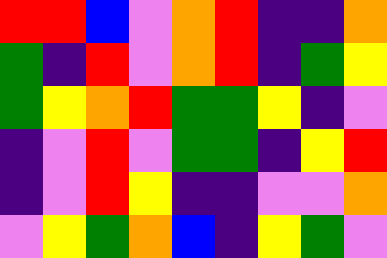[["red", "red", "blue", "violet", "orange", "red", "indigo", "indigo", "orange"], ["green", "indigo", "red", "violet", "orange", "red", "indigo", "green", "yellow"], ["green", "yellow", "orange", "red", "green", "green", "yellow", "indigo", "violet"], ["indigo", "violet", "red", "violet", "green", "green", "indigo", "yellow", "red"], ["indigo", "violet", "red", "yellow", "indigo", "indigo", "violet", "violet", "orange"], ["violet", "yellow", "green", "orange", "blue", "indigo", "yellow", "green", "violet"]]